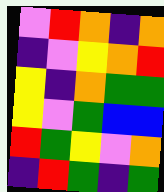[["violet", "red", "orange", "indigo", "orange"], ["indigo", "violet", "yellow", "orange", "red"], ["yellow", "indigo", "orange", "green", "green"], ["yellow", "violet", "green", "blue", "blue"], ["red", "green", "yellow", "violet", "orange"], ["indigo", "red", "green", "indigo", "green"]]